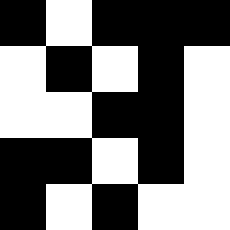[["black", "white", "black", "black", "black"], ["white", "black", "white", "black", "white"], ["white", "white", "black", "black", "white"], ["black", "black", "white", "black", "white"], ["black", "white", "black", "white", "white"]]